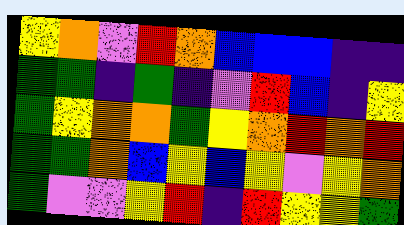[["yellow", "orange", "violet", "red", "orange", "blue", "blue", "blue", "indigo", "indigo"], ["green", "green", "indigo", "green", "indigo", "violet", "red", "blue", "indigo", "yellow"], ["green", "yellow", "orange", "orange", "green", "yellow", "orange", "red", "orange", "red"], ["green", "green", "orange", "blue", "yellow", "blue", "yellow", "violet", "yellow", "orange"], ["green", "violet", "violet", "yellow", "red", "indigo", "red", "yellow", "yellow", "green"]]